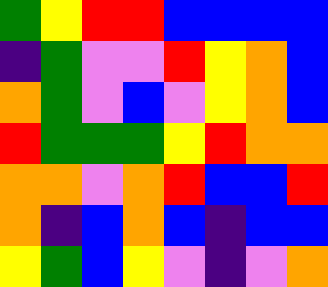[["green", "yellow", "red", "red", "blue", "blue", "blue", "blue"], ["indigo", "green", "violet", "violet", "red", "yellow", "orange", "blue"], ["orange", "green", "violet", "blue", "violet", "yellow", "orange", "blue"], ["red", "green", "green", "green", "yellow", "red", "orange", "orange"], ["orange", "orange", "violet", "orange", "red", "blue", "blue", "red"], ["orange", "indigo", "blue", "orange", "blue", "indigo", "blue", "blue"], ["yellow", "green", "blue", "yellow", "violet", "indigo", "violet", "orange"]]